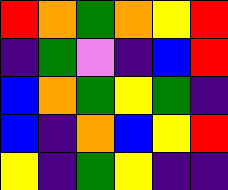[["red", "orange", "green", "orange", "yellow", "red"], ["indigo", "green", "violet", "indigo", "blue", "red"], ["blue", "orange", "green", "yellow", "green", "indigo"], ["blue", "indigo", "orange", "blue", "yellow", "red"], ["yellow", "indigo", "green", "yellow", "indigo", "indigo"]]